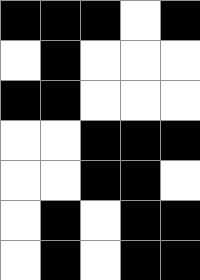[["black", "black", "black", "white", "black"], ["white", "black", "white", "white", "white"], ["black", "black", "white", "white", "white"], ["white", "white", "black", "black", "black"], ["white", "white", "black", "black", "white"], ["white", "black", "white", "black", "black"], ["white", "black", "white", "black", "black"]]